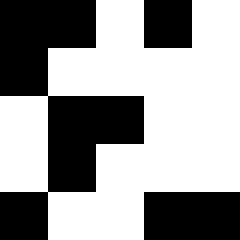[["black", "black", "white", "black", "white"], ["black", "white", "white", "white", "white"], ["white", "black", "black", "white", "white"], ["white", "black", "white", "white", "white"], ["black", "white", "white", "black", "black"]]